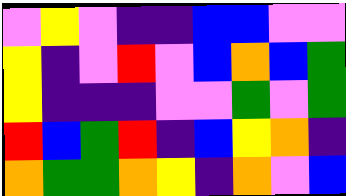[["violet", "yellow", "violet", "indigo", "indigo", "blue", "blue", "violet", "violet"], ["yellow", "indigo", "violet", "red", "violet", "blue", "orange", "blue", "green"], ["yellow", "indigo", "indigo", "indigo", "violet", "violet", "green", "violet", "green"], ["red", "blue", "green", "red", "indigo", "blue", "yellow", "orange", "indigo"], ["orange", "green", "green", "orange", "yellow", "indigo", "orange", "violet", "blue"]]